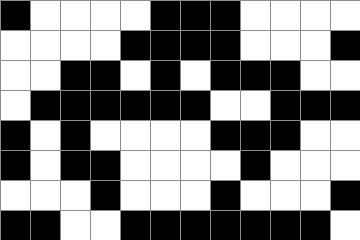[["black", "white", "white", "white", "white", "black", "black", "black", "white", "white", "white", "white"], ["white", "white", "white", "white", "black", "black", "black", "black", "white", "white", "white", "black"], ["white", "white", "black", "black", "white", "black", "white", "black", "black", "black", "white", "white"], ["white", "black", "black", "black", "black", "black", "black", "white", "white", "black", "black", "black"], ["black", "white", "black", "white", "white", "white", "white", "black", "black", "black", "white", "white"], ["black", "white", "black", "black", "white", "white", "white", "white", "black", "white", "white", "white"], ["white", "white", "white", "black", "white", "white", "white", "black", "white", "white", "white", "black"], ["black", "black", "white", "white", "black", "black", "black", "black", "black", "black", "black", "white"]]